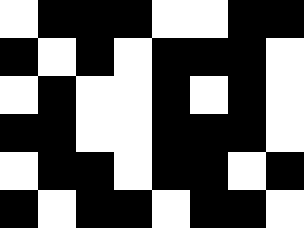[["white", "black", "black", "black", "white", "white", "black", "black"], ["black", "white", "black", "white", "black", "black", "black", "white"], ["white", "black", "white", "white", "black", "white", "black", "white"], ["black", "black", "white", "white", "black", "black", "black", "white"], ["white", "black", "black", "white", "black", "black", "white", "black"], ["black", "white", "black", "black", "white", "black", "black", "white"]]